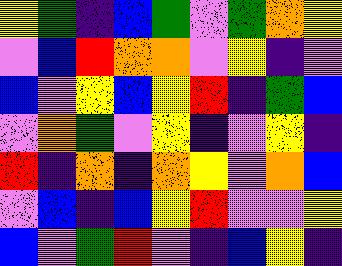[["yellow", "green", "indigo", "blue", "green", "violet", "green", "orange", "yellow"], ["violet", "blue", "red", "orange", "orange", "violet", "yellow", "indigo", "violet"], ["blue", "violet", "yellow", "blue", "yellow", "red", "indigo", "green", "blue"], ["violet", "orange", "green", "violet", "yellow", "indigo", "violet", "yellow", "indigo"], ["red", "indigo", "orange", "indigo", "orange", "yellow", "violet", "orange", "blue"], ["violet", "blue", "indigo", "blue", "yellow", "red", "violet", "violet", "yellow"], ["blue", "violet", "green", "red", "violet", "indigo", "blue", "yellow", "indigo"]]